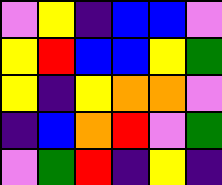[["violet", "yellow", "indigo", "blue", "blue", "violet"], ["yellow", "red", "blue", "blue", "yellow", "green"], ["yellow", "indigo", "yellow", "orange", "orange", "violet"], ["indigo", "blue", "orange", "red", "violet", "green"], ["violet", "green", "red", "indigo", "yellow", "indigo"]]